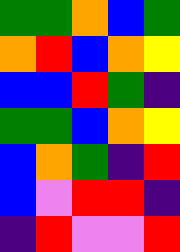[["green", "green", "orange", "blue", "green"], ["orange", "red", "blue", "orange", "yellow"], ["blue", "blue", "red", "green", "indigo"], ["green", "green", "blue", "orange", "yellow"], ["blue", "orange", "green", "indigo", "red"], ["blue", "violet", "red", "red", "indigo"], ["indigo", "red", "violet", "violet", "red"]]